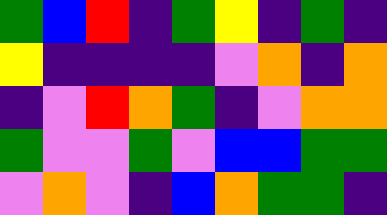[["green", "blue", "red", "indigo", "green", "yellow", "indigo", "green", "indigo"], ["yellow", "indigo", "indigo", "indigo", "indigo", "violet", "orange", "indigo", "orange"], ["indigo", "violet", "red", "orange", "green", "indigo", "violet", "orange", "orange"], ["green", "violet", "violet", "green", "violet", "blue", "blue", "green", "green"], ["violet", "orange", "violet", "indigo", "blue", "orange", "green", "green", "indigo"]]